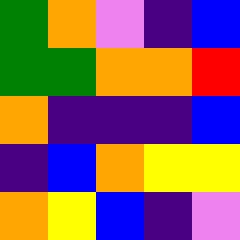[["green", "orange", "violet", "indigo", "blue"], ["green", "green", "orange", "orange", "red"], ["orange", "indigo", "indigo", "indigo", "blue"], ["indigo", "blue", "orange", "yellow", "yellow"], ["orange", "yellow", "blue", "indigo", "violet"]]